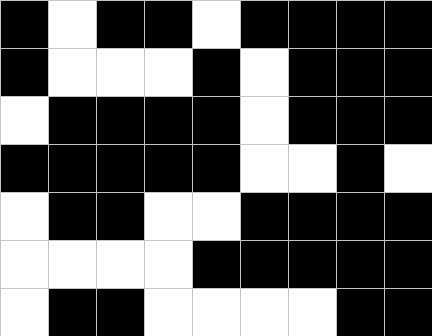[["black", "white", "black", "black", "white", "black", "black", "black", "black"], ["black", "white", "white", "white", "black", "white", "black", "black", "black"], ["white", "black", "black", "black", "black", "white", "black", "black", "black"], ["black", "black", "black", "black", "black", "white", "white", "black", "white"], ["white", "black", "black", "white", "white", "black", "black", "black", "black"], ["white", "white", "white", "white", "black", "black", "black", "black", "black"], ["white", "black", "black", "white", "white", "white", "white", "black", "black"]]